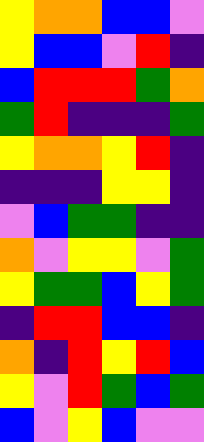[["yellow", "orange", "orange", "blue", "blue", "violet"], ["yellow", "blue", "blue", "violet", "red", "indigo"], ["blue", "red", "red", "red", "green", "orange"], ["green", "red", "indigo", "indigo", "indigo", "green"], ["yellow", "orange", "orange", "yellow", "red", "indigo"], ["indigo", "indigo", "indigo", "yellow", "yellow", "indigo"], ["violet", "blue", "green", "green", "indigo", "indigo"], ["orange", "violet", "yellow", "yellow", "violet", "green"], ["yellow", "green", "green", "blue", "yellow", "green"], ["indigo", "red", "red", "blue", "blue", "indigo"], ["orange", "indigo", "red", "yellow", "red", "blue"], ["yellow", "violet", "red", "green", "blue", "green"], ["blue", "violet", "yellow", "blue", "violet", "violet"]]